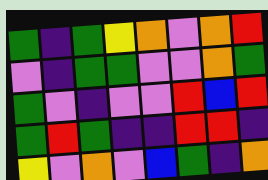[["green", "indigo", "green", "yellow", "orange", "violet", "orange", "red"], ["violet", "indigo", "green", "green", "violet", "violet", "orange", "green"], ["green", "violet", "indigo", "violet", "violet", "red", "blue", "red"], ["green", "red", "green", "indigo", "indigo", "red", "red", "indigo"], ["yellow", "violet", "orange", "violet", "blue", "green", "indigo", "orange"]]